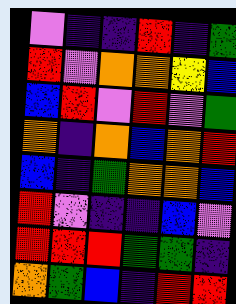[["violet", "indigo", "indigo", "red", "indigo", "green"], ["red", "violet", "orange", "orange", "yellow", "blue"], ["blue", "red", "violet", "red", "violet", "green"], ["orange", "indigo", "orange", "blue", "orange", "red"], ["blue", "indigo", "green", "orange", "orange", "blue"], ["red", "violet", "indigo", "indigo", "blue", "violet"], ["red", "red", "red", "green", "green", "indigo"], ["orange", "green", "blue", "indigo", "red", "red"]]